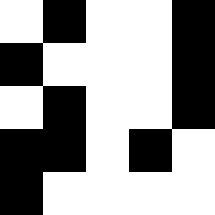[["white", "black", "white", "white", "black"], ["black", "white", "white", "white", "black"], ["white", "black", "white", "white", "black"], ["black", "black", "white", "black", "white"], ["black", "white", "white", "white", "white"]]